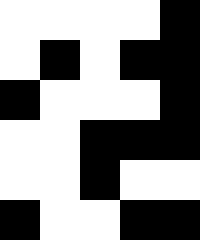[["white", "white", "white", "white", "black"], ["white", "black", "white", "black", "black"], ["black", "white", "white", "white", "black"], ["white", "white", "black", "black", "black"], ["white", "white", "black", "white", "white"], ["black", "white", "white", "black", "black"]]